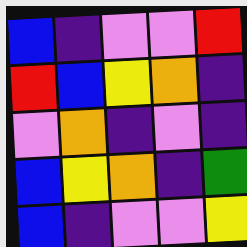[["blue", "indigo", "violet", "violet", "red"], ["red", "blue", "yellow", "orange", "indigo"], ["violet", "orange", "indigo", "violet", "indigo"], ["blue", "yellow", "orange", "indigo", "green"], ["blue", "indigo", "violet", "violet", "yellow"]]